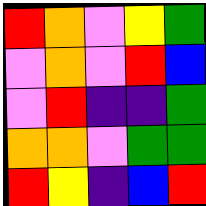[["red", "orange", "violet", "yellow", "green"], ["violet", "orange", "violet", "red", "blue"], ["violet", "red", "indigo", "indigo", "green"], ["orange", "orange", "violet", "green", "green"], ["red", "yellow", "indigo", "blue", "red"]]